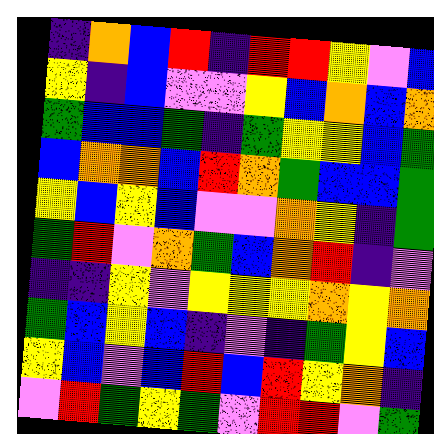[["indigo", "orange", "blue", "red", "indigo", "red", "red", "yellow", "violet", "blue"], ["yellow", "indigo", "blue", "violet", "violet", "yellow", "blue", "orange", "blue", "orange"], ["green", "blue", "blue", "green", "indigo", "green", "yellow", "yellow", "blue", "green"], ["blue", "orange", "orange", "blue", "red", "orange", "green", "blue", "blue", "green"], ["yellow", "blue", "yellow", "blue", "violet", "violet", "orange", "yellow", "indigo", "green"], ["green", "red", "violet", "orange", "green", "blue", "orange", "red", "indigo", "violet"], ["indigo", "indigo", "yellow", "violet", "yellow", "yellow", "yellow", "orange", "yellow", "orange"], ["green", "blue", "yellow", "blue", "indigo", "violet", "indigo", "green", "yellow", "blue"], ["yellow", "blue", "violet", "blue", "red", "blue", "red", "yellow", "orange", "indigo"], ["violet", "red", "green", "yellow", "green", "violet", "red", "red", "violet", "green"]]